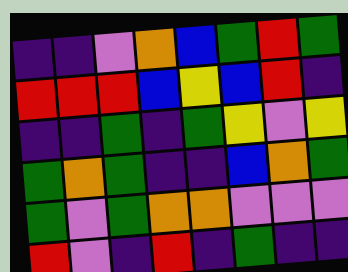[["indigo", "indigo", "violet", "orange", "blue", "green", "red", "green"], ["red", "red", "red", "blue", "yellow", "blue", "red", "indigo"], ["indigo", "indigo", "green", "indigo", "green", "yellow", "violet", "yellow"], ["green", "orange", "green", "indigo", "indigo", "blue", "orange", "green"], ["green", "violet", "green", "orange", "orange", "violet", "violet", "violet"], ["red", "violet", "indigo", "red", "indigo", "green", "indigo", "indigo"]]